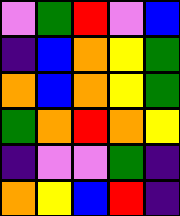[["violet", "green", "red", "violet", "blue"], ["indigo", "blue", "orange", "yellow", "green"], ["orange", "blue", "orange", "yellow", "green"], ["green", "orange", "red", "orange", "yellow"], ["indigo", "violet", "violet", "green", "indigo"], ["orange", "yellow", "blue", "red", "indigo"]]